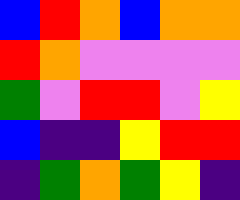[["blue", "red", "orange", "blue", "orange", "orange"], ["red", "orange", "violet", "violet", "violet", "violet"], ["green", "violet", "red", "red", "violet", "yellow"], ["blue", "indigo", "indigo", "yellow", "red", "red"], ["indigo", "green", "orange", "green", "yellow", "indigo"]]